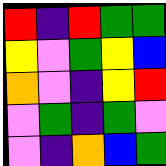[["red", "indigo", "red", "green", "green"], ["yellow", "violet", "green", "yellow", "blue"], ["orange", "violet", "indigo", "yellow", "red"], ["violet", "green", "indigo", "green", "violet"], ["violet", "indigo", "orange", "blue", "green"]]